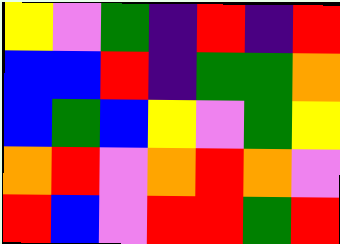[["yellow", "violet", "green", "indigo", "red", "indigo", "red"], ["blue", "blue", "red", "indigo", "green", "green", "orange"], ["blue", "green", "blue", "yellow", "violet", "green", "yellow"], ["orange", "red", "violet", "orange", "red", "orange", "violet"], ["red", "blue", "violet", "red", "red", "green", "red"]]